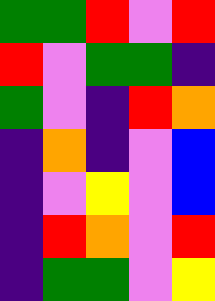[["green", "green", "red", "violet", "red"], ["red", "violet", "green", "green", "indigo"], ["green", "violet", "indigo", "red", "orange"], ["indigo", "orange", "indigo", "violet", "blue"], ["indigo", "violet", "yellow", "violet", "blue"], ["indigo", "red", "orange", "violet", "red"], ["indigo", "green", "green", "violet", "yellow"]]